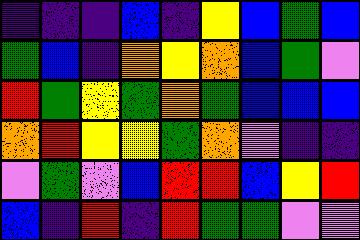[["indigo", "indigo", "indigo", "blue", "indigo", "yellow", "blue", "green", "blue"], ["green", "blue", "indigo", "orange", "yellow", "orange", "blue", "green", "violet"], ["red", "green", "yellow", "green", "orange", "green", "blue", "blue", "blue"], ["orange", "red", "yellow", "yellow", "green", "orange", "violet", "indigo", "indigo"], ["violet", "green", "violet", "blue", "red", "red", "blue", "yellow", "red"], ["blue", "indigo", "red", "indigo", "red", "green", "green", "violet", "violet"]]